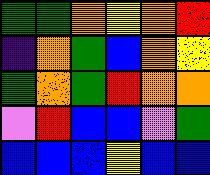[["green", "green", "orange", "yellow", "orange", "red"], ["indigo", "orange", "green", "blue", "orange", "yellow"], ["green", "orange", "green", "red", "orange", "orange"], ["violet", "red", "blue", "blue", "violet", "green"], ["blue", "blue", "blue", "yellow", "blue", "blue"]]